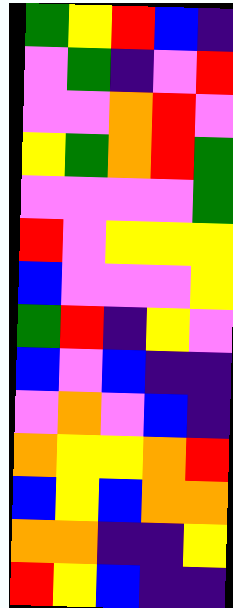[["green", "yellow", "red", "blue", "indigo"], ["violet", "green", "indigo", "violet", "red"], ["violet", "violet", "orange", "red", "violet"], ["yellow", "green", "orange", "red", "green"], ["violet", "violet", "violet", "violet", "green"], ["red", "violet", "yellow", "yellow", "yellow"], ["blue", "violet", "violet", "violet", "yellow"], ["green", "red", "indigo", "yellow", "violet"], ["blue", "violet", "blue", "indigo", "indigo"], ["violet", "orange", "violet", "blue", "indigo"], ["orange", "yellow", "yellow", "orange", "red"], ["blue", "yellow", "blue", "orange", "orange"], ["orange", "orange", "indigo", "indigo", "yellow"], ["red", "yellow", "blue", "indigo", "indigo"]]